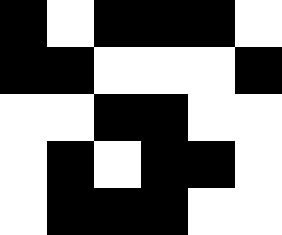[["black", "white", "black", "black", "black", "white"], ["black", "black", "white", "white", "white", "black"], ["white", "white", "black", "black", "white", "white"], ["white", "black", "white", "black", "black", "white"], ["white", "black", "black", "black", "white", "white"]]